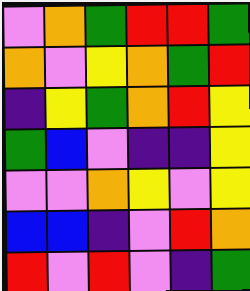[["violet", "orange", "green", "red", "red", "green"], ["orange", "violet", "yellow", "orange", "green", "red"], ["indigo", "yellow", "green", "orange", "red", "yellow"], ["green", "blue", "violet", "indigo", "indigo", "yellow"], ["violet", "violet", "orange", "yellow", "violet", "yellow"], ["blue", "blue", "indigo", "violet", "red", "orange"], ["red", "violet", "red", "violet", "indigo", "green"]]